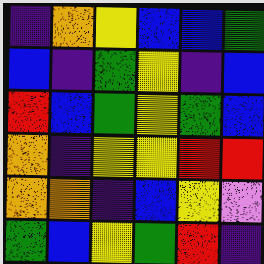[["indigo", "orange", "yellow", "blue", "blue", "green"], ["blue", "indigo", "green", "yellow", "indigo", "blue"], ["red", "blue", "green", "yellow", "green", "blue"], ["orange", "indigo", "yellow", "yellow", "red", "red"], ["orange", "orange", "indigo", "blue", "yellow", "violet"], ["green", "blue", "yellow", "green", "red", "indigo"]]